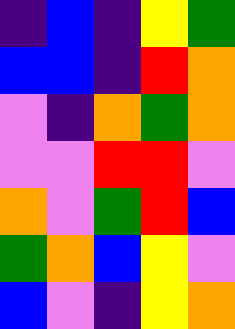[["indigo", "blue", "indigo", "yellow", "green"], ["blue", "blue", "indigo", "red", "orange"], ["violet", "indigo", "orange", "green", "orange"], ["violet", "violet", "red", "red", "violet"], ["orange", "violet", "green", "red", "blue"], ["green", "orange", "blue", "yellow", "violet"], ["blue", "violet", "indigo", "yellow", "orange"]]